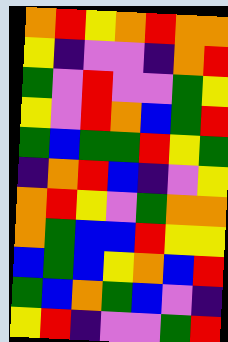[["orange", "red", "yellow", "orange", "red", "orange", "orange"], ["yellow", "indigo", "violet", "violet", "indigo", "orange", "red"], ["green", "violet", "red", "violet", "violet", "green", "yellow"], ["yellow", "violet", "red", "orange", "blue", "green", "red"], ["green", "blue", "green", "green", "red", "yellow", "green"], ["indigo", "orange", "red", "blue", "indigo", "violet", "yellow"], ["orange", "red", "yellow", "violet", "green", "orange", "orange"], ["orange", "green", "blue", "blue", "red", "yellow", "yellow"], ["blue", "green", "blue", "yellow", "orange", "blue", "red"], ["green", "blue", "orange", "green", "blue", "violet", "indigo"], ["yellow", "red", "indigo", "violet", "violet", "green", "red"]]